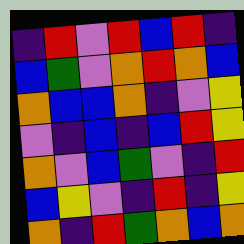[["indigo", "red", "violet", "red", "blue", "red", "indigo"], ["blue", "green", "violet", "orange", "red", "orange", "blue"], ["orange", "blue", "blue", "orange", "indigo", "violet", "yellow"], ["violet", "indigo", "blue", "indigo", "blue", "red", "yellow"], ["orange", "violet", "blue", "green", "violet", "indigo", "red"], ["blue", "yellow", "violet", "indigo", "red", "indigo", "yellow"], ["orange", "indigo", "red", "green", "orange", "blue", "orange"]]